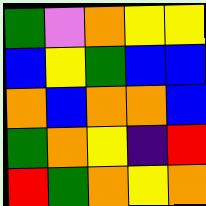[["green", "violet", "orange", "yellow", "yellow"], ["blue", "yellow", "green", "blue", "blue"], ["orange", "blue", "orange", "orange", "blue"], ["green", "orange", "yellow", "indigo", "red"], ["red", "green", "orange", "yellow", "orange"]]